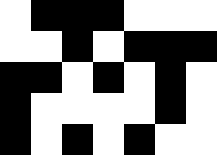[["white", "black", "black", "black", "white", "white", "white"], ["white", "white", "black", "white", "black", "black", "black"], ["black", "black", "white", "black", "white", "black", "white"], ["black", "white", "white", "white", "white", "black", "white"], ["black", "white", "black", "white", "black", "white", "white"]]